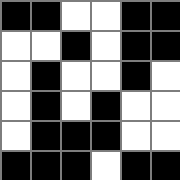[["black", "black", "white", "white", "black", "black"], ["white", "white", "black", "white", "black", "black"], ["white", "black", "white", "white", "black", "white"], ["white", "black", "white", "black", "white", "white"], ["white", "black", "black", "black", "white", "white"], ["black", "black", "black", "white", "black", "black"]]